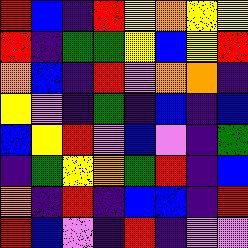[["red", "blue", "indigo", "red", "yellow", "orange", "yellow", "yellow"], ["red", "indigo", "green", "green", "yellow", "blue", "yellow", "red"], ["orange", "blue", "indigo", "red", "violet", "orange", "orange", "indigo"], ["yellow", "violet", "indigo", "green", "indigo", "blue", "indigo", "blue"], ["blue", "yellow", "red", "violet", "blue", "violet", "indigo", "green"], ["indigo", "green", "yellow", "orange", "green", "red", "indigo", "blue"], ["orange", "indigo", "red", "indigo", "blue", "blue", "indigo", "red"], ["red", "blue", "violet", "indigo", "red", "indigo", "violet", "violet"]]